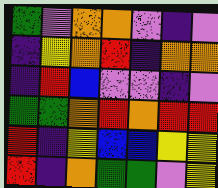[["green", "violet", "orange", "orange", "violet", "indigo", "violet"], ["indigo", "yellow", "orange", "red", "indigo", "orange", "orange"], ["indigo", "red", "blue", "violet", "violet", "indigo", "violet"], ["green", "green", "orange", "red", "orange", "red", "red"], ["red", "indigo", "yellow", "blue", "blue", "yellow", "yellow"], ["red", "indigo", "orange", "green", "green", "violet", "yellow"]]